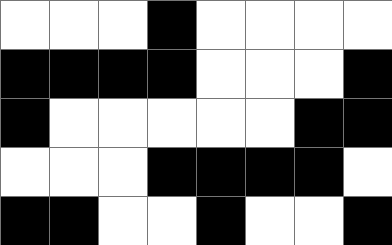[["white", "white", "white", "black", "white", "white", "white", "white"], ["black", "black", "black", "black", "white", "white", "white", "black"], ["black", "white", "white", "white", "white", "white", "black", "black"], ["white", "white", "white", "black", "black", "black", "black", "white"], ["black", "black", "white", "white", "black", "white", "white", "black"]]